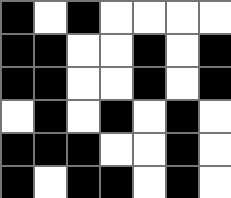[["black", "white", "black", "white", "white", "white", "white"], ["black", "black", "white", "white", "black", "white", "black"], ["black", "black", "white", "white", "black", "white", "black"], ["white", "black", "white", "black", "white", "black", "white"], ["black", "black", "black", "white", "white", "black", "white"], ["black", "white", "black", "black", "white", "black", "white"]]